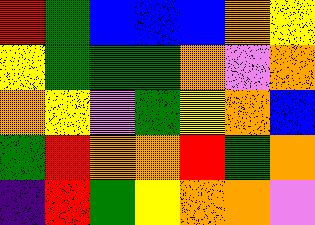[["red", "green", "blue", "blue", "blue", "orange", "yellow"], ["yellow", "green", "green", "green", "orange", "violet", "orange"], ["orange", "yellow", "violet", "green", "yellow", "orange", "blue"], ["green", "red", "orange", "orange", "red", "green", "orange"], ["indigo", "red", "green", "yellow", "orange", "orange", "violet"]]